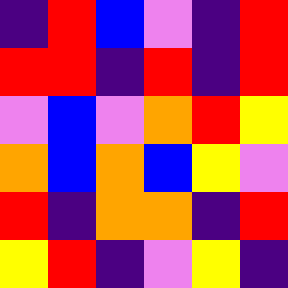[["indigo", "red", "blue", "violet", "indigo", "red"], ["red", "red", "indigo", "red", "indigo", "red"], ["violet", "blue", "violet", "orange", "red", "yellow"], ["orange", "blue", "orange", "blue", "yellow", "violet"], ["red", "indigo", "orange", "orange", "indigo", "red"], ["yellow", "red", "indigo", "violet", "yellow", "indigo"]]